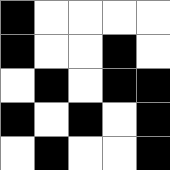[["black", "white", "white", "white", "white"], ["black", "white", "white", "black", "white"], ["white", "black", "white", "black", "black"], ["black", "white", "black", "white", "black"], ["white", "black", "white", "white", "black"]]